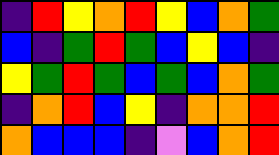[["indigo", "red", "yellow", "orange", "red", "yellow", "blue", "orange", "green"], ["blue", "indigo", "green", "red", "green", "blue", "yellow", "blue", "indigo"], ["yellow", "green", "red", "green", "blue", "green", "blue", "orange", "green"], ["indigo", "orange", "red", "blue", "yellow", "indigo", "orange", "orange", "red"], ["orange", "blue", "blue", "blue", "indigo", "violet", "blue", "orange", "red"]]